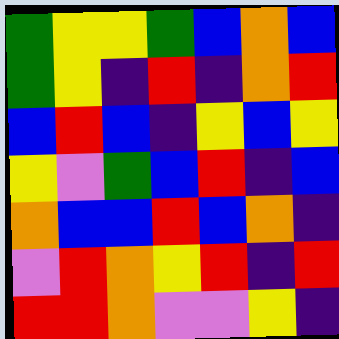[["green", "yellow", "yellow", "green", "blue", "orange", "blue"], ["green", "yellow", "indigo", "red", "indigo", "orange", "red"], ["blue", "red", "blue", "indigo", "yellow", "blue", "yellow"], ["yellow", "violet", "green", "blue", "red", "indigo", "blue"], ["orange", "blue", "blue", "red", "blue", "orange", "indigo"], ["violet", "red", "orange", "yellow", "red", "indigo", "red"], ["red", "red", "orange", "violet", "violet", "yellow", "indigo"]]